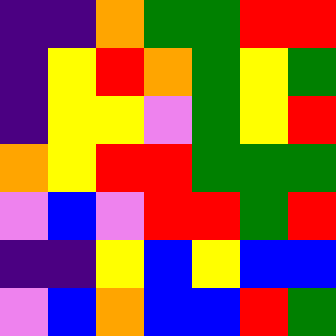[["indigo", "indigo", "orange", "green", "green", "red", "red"], ["indigo", "yellow", "red", "orange", "green", "yellow", "green"], ["indigo", "yellow", "yellow", "violet", "green", "yellow", "red"], ["orange", "yellow", "red", "red", "green", "green", "green"], ["violet", "blue", "violet", "red", "red", "green", "red"], ["indigo", "indigo", "yellow", "blue", "yellow", "blue", "blue"], ["violet", "blue", "orange", "blue", "blue", "red", "green"]]